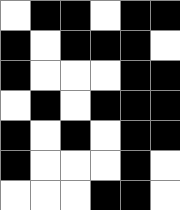[["white", "black", "black", "white", "black", "black"], ["black", "white", "black", "black", "black", "white"], ["black", "white", "white", "white", "black", "black"], ["white", "black", "white", "black", "black", "black"], ["black", "white", "black", "white", "black", "black"], ["black", "white", "white", "white", "black", "white"], ["white", "white", "white", "black", "black", "white"]]